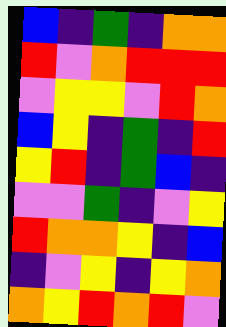[["blue", "indigo", "green", "indigo", "orange", "orange"], ["red", "violet", "orange", "red", "red", "red"], ["violet", "yellow", "yellow", "violet", "red", "orange"], ["blue", "yellow", "indigo", "green", "indigo", "red"], ["yellow", "red", "indigo", "green", "blue", "indigo"], ["violet", "violet", "green", "indigo", "violet", "yellow"], ["red", "orange", "orange", "yellow", "indigo", "blue"], ["indigo", "violet", "yellow", "indigo", "yellow", "orange"], ["orange", "yellow", "red", "orange", "red", "violet"]]